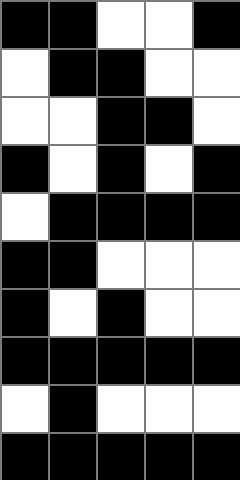[["black", "black", "white", "white", "black"], ["white", "black", "black", "white", "white"], ["white", "white", "black", "black", "white"], ["black", "white", "black", "white", "black"], ["white", "black", "black", "black", "black"], ["black", "black", "white", "white", "white"], ["black", "white", "black", "white", "white"], ["black", "black", "black", "black", "black"], ["white", "black", "white", "white", "white"], ["black", "black", "black", "black", "black"]]